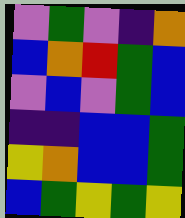[["violet", "green", "violet", "indigo", "orange"], ["blue", "orange", "red", "green", "blue"], ["violet", "blue", "violet", "green", "blue"], ["indigo", "indigo", "blue", "blue", "green"], ["yellow", "orange", "blue", "blue", "green"], ["blue", "green", "yellow", "green", "yellow"]]